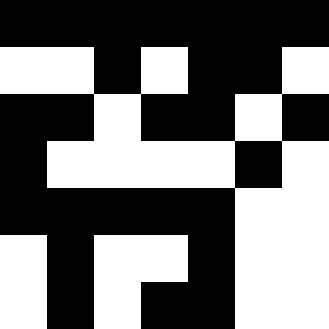[["black", "black", "black", "black", "black", "black", "black"], ["white", "white", "black", "white", "black", "black", "white"], ["black", "black", "white", "black", "black", "white", "black"], ["black", "white", "white", "white", "white", "black", "white"], ["black", "black", "black", "black", "black", "white", "white"], ["white", "black", "white", "white", "black", "white", "white"], ["white", "black", "white", "black", "black", "white", "white"]]